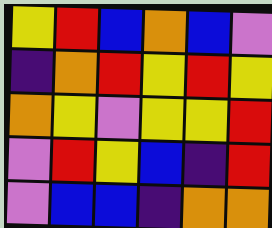[["yellow", "red", "blue", "orange", "blue", "violet"], ["indigo", "orange", "red", "yellow", "red", "yellow"], ["orange", "yellow", "violet", "yellow", "yellow", "red"], ["violet", "red", "yellow", "blue", "indigo", "red"], ["violet", "blue", "blue", "indigo", "orange", "orange"]]